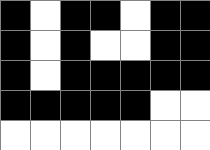[["black", "white", "black", "black", "white", "black", "black"], ["black", "white", "black", "white", "white", "black", "black"], ["black", "white", "black", "black", "black", "black", "black"], ["black", "black", "black", "black", "black", "white", "white"], ["white", "white", "white", "white", "white", "white", "white"]]